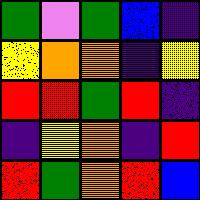[["green", "violet", "green", "blue", "indigo"], ["yellow", "orange", "orange", "indigo", "yellow"], ["red", "red", "green", "red", "indigo"], ["indigo", "yellow", "orange", "indigo", "red"], ["red", "green", "orange", "red", "blue"]]